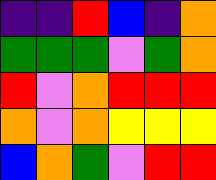[["indigo", "indigo", "red", "blue", "indigo", "orange"], ["green", "green", "green", "violet", "green", "orange"], ["red", "violet", "orange", "red", "red", "red"], ["orange", "violet", "orange", "yellow", "yellow", "yellow"], ["blue", "orange", "green", "violet", "red", "red"]]